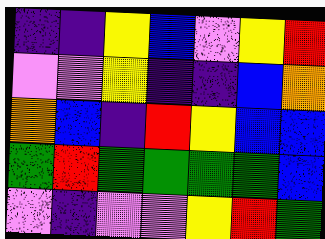[["indigo", "indigo", "yellow", "blue", "violet", "yellow", "red"], ["violet", "violet", "yellow", "indigo", "indigo", "blue", "orange"], ["orange", "blue", "indigo", "red", "yellow", "blue", "blue"], ["green", "red", "green", "green", "green", "green", "blue"], ["violet", "indigo", "violet", "violet", "yellow", "red", "green"]]